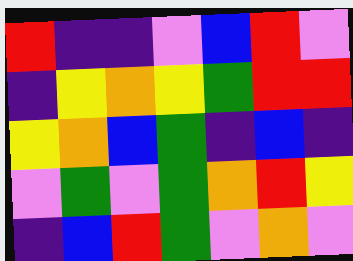[["red", "indigo", "indigo", "violet", "blue", "red", "violet"], ["indigo", "yellow", "orange", "yellow", "green", "red", "red"], ["yellow", "orange", "blue", "green", "indigo", "blue", "indigo"], ["violet", "green", "violet", "green", "orange", "red", "yellow"], ["indigo", "blue", "red", "green", "violet", "orange", "violet"]]